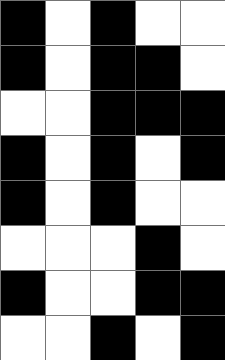[["black", "white", "black", "white", "white"], ["black", "white", "black", "black", "white"], ["white", "white", "black", "black", "black"], ["black", "white", "black", "white", "black"], ["black", "white", "black", "white", "white"], ["white", "white", "white", "black", "white"], ["black", "white", "white", "black", "black"], ["white", "white", "black", "white", "black"]]